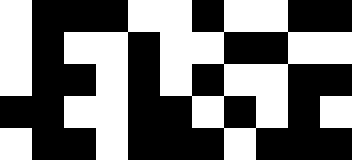[["white", "black", "black", "black", "white", "white", "black", "white", "white", "black", "black"], ["white", "black", "white", "white", "black", "white", "white", "black", "black", "white", "white"], ["white", "black", "black", "white", "black", "white", "black", "white", "white", "black", "black"], ["black", "black", "white", "white", "black", "black", "white", "black", "white", "black", "white"], ["white", "black", "black", "white", "black", "black", "black", "white", "black", "black", "black"]]